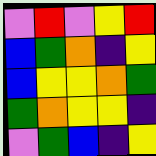[["violet", "red", "violet", "yellow", "red"], ["blue", "green", "orange", "indigo", "yellow"], ["blue", "yellow", "yellow", "orange", "green"], ["green", "orange", "yellow", "yellow", "indigo"], ["violet", "green", "blue", "indigo", "yellow"]]